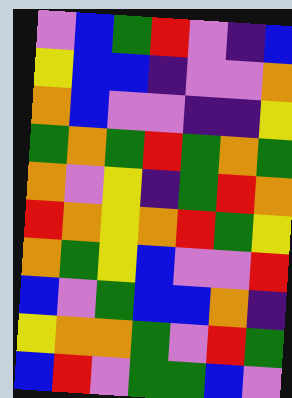[["violet", "blue", "green", "red", "violet", "indigo", "blue"], ["yellow", "blue", "blue", "indigo", "violet", "violet", "orange"], ["orange", "blue", "violet", "violet", "indigo", "indigo", "yellow"], ["green", "orange", "green", "red", "green", "orange", "green"], ["orange", "violet", "yellow", "indigo", "green", "red", "orange"], ["red", "orange", "yellow", "orange", "red", "green", "yellow"], ["orange", "green", "yellow", "blue", "violet", "violet", "red"], ["blue", "violet", "green", "blue", "blue", "orange", "indigo"], ["yellow", "orange", "orange", "green", "violet", "red", "green"], ["blue", "red", "violet", "green", "green", "blue", "violet"]]